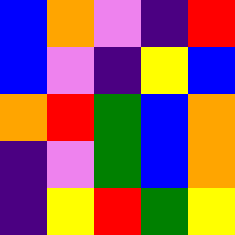[["blue", "orange", "violet", "indigo", "red"], ["blue", "violet", "indigo", "yellow", "blue"], ["orange", "red", "green", "blue", "orange"], ["indigo", "violet", "green", "blue", "orange"], ["indigo", "yellow", "red", "green", "yellow"]]